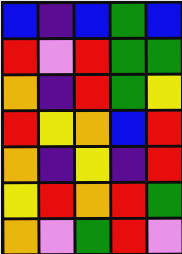[["blue", "indigo", "blue", "green", "blue"], ["red", "violet", "red", "green", "green"], ["orange", "indigo", "red", "green", "yellow"], ["red", "yellow", "orange", "blue", "red"], ["orange", "indigo", "yellow", "indigo", "red"], ["yellow", "red", "orange", "red", "green"], ["orange", "violet", "green", "red", "violet"]]